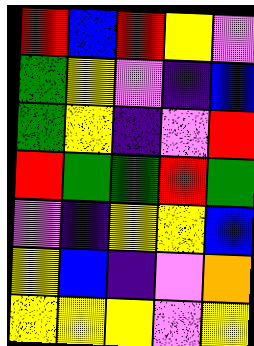[["red", "blue", "red", "yellow", "violet"], ["green", "yellow", "violet", "indigo", "blue"], ["green", "yellow", "indigo", "violet", "red"], ["red", "green", "green", "red", "green"], ["violet", "indigo", "yellow", "yellow", "blue"], ["yellow", "blue", "indigo", "violet", "orange"], ["yellow", "yellow", "yellow", "violet", "yellow"]]